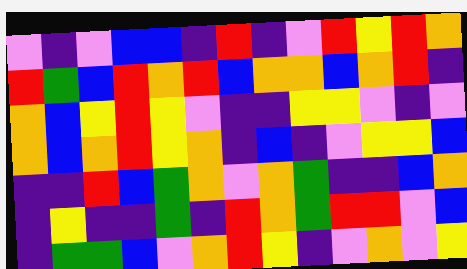[["violet", "indigo", "violet", "blue", "blue", "indigo", "red", "indigo", "violet", "red", "yellow", "red", "orange"], ["red", "green", "blue", "red", "orange", "red", "blue", "orange", "orange", "blue", "orange", "red", "indigo"], ["orange", "blue", "yellow", "red", "yellow", "violet", "indigo", "indigo", "yellow", "yellow", "violet", "indigo", "violet"], ["orange", "blue", "orange", "red", "yellow", "orange", "indigo", "blue", "indigo", "violet", "yellow", "yellow", "blue"], ["indigo", "indigo", "red", "blue", "green", "orange", "violet", "orange", "green", "indigo", "indigo", "blue", "orange"], ["indigo", "yellow", "indigo", "indigo", "green", "indigo", "red", "orange", "green", "red", "red", "violet", "blue"], ["indigo", "green", "green", "blue", "violet", "orange", "red", "yellow", "indigo", "violet", "orange", "violet", "yellow"]]